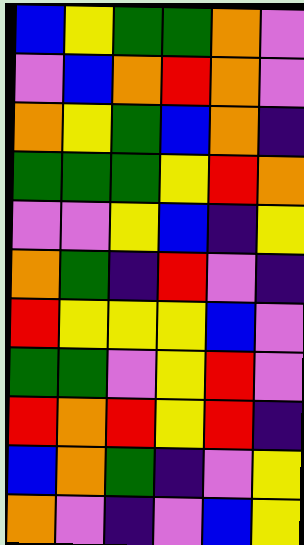[["blue", "yellow", "green", "green", "orange", "violet"], ["violet", "blue", "orange", "red", "orange", "violet"], ["orange", "yellow", "green", "blue", "orange", "indigo"], ["green", "green", "green", "yellow", "red", "orange"], ["violet", "violet", "yellow", "blue", "indigo", "yellow"], ["orange", "green", "indigo", "red", "violet", "indigo"], ["red", "yellow", "yellow", "yellow", "blue", "violet"], ["green", "green", "violet", "yellow", "red", "violet"], ["red", "orange", "red", "yellow", "red", "indigo"], ["blue", "orange", "green", "indigo", "violet", "yellow"], ["orange", "violet", "indigo", "violet", "blue", "yellow"]]